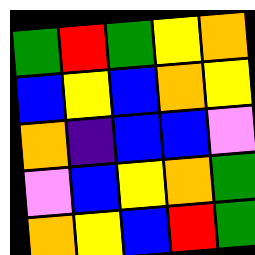[["green", "red", "green", "yellow", "orange"], ["blue", "yellow", "blue", "orange", "yellow"], ["orange", "indigo", "blue", "blue", "violet"], ["violet", "blue", "yellow", "orange", "green"], ["orange", "yellow", "blue", "red", "green"]]